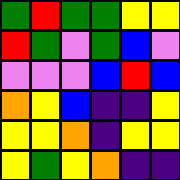[["green", "red", "green", "green", "yellow", "yellow"], ["red", "green", "violet", "green", "blue", "violet"], ["violet", "violet", "violet", "blue", "red", "blue"], ["orange", "yellow", "blue", "indigo", "indigo", "yellow"], ["yellow", "yellow", "orange", "indigo", "yellow", "yellow"], ["yellow", "green", "yellow", "orange", "indigo", "indigo"]]